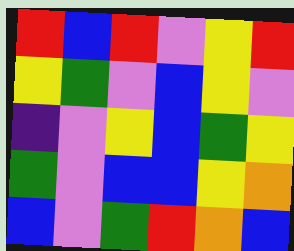[["red", "blue", "red", "violet", "yellow", "red"], ["yellow", "green", "violet", "blue", "yellow", "violet"], ["indigo", "violet", "yellow", "blue", "green", "yellow"], ["green", "violet", "blue", "blue", "yellow", "orange"], ["blue", "violet", "green", "red", "orange", "blue"]]